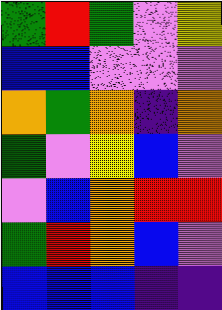[["green", "red", "green", "violet", "yellow"], ["blue", "blue", "violet", "violet", "violet"], ["orange", "green", "orange", "indigo", "orange"], ["green", "violet", "yellow", "blue", "violet"], ["violet", "blue", "orange", "red", "red"], ["green", "red", "orange", "blue", "violet"], ["blue", "blue", "blue", "indigo", "indigo"]]